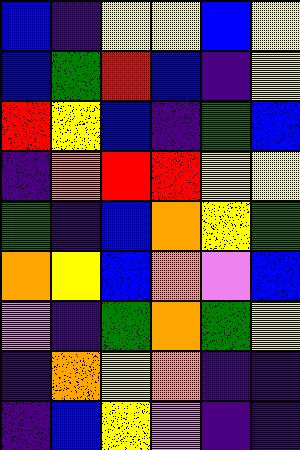[["blue", "indigo", "yellow", "yellow", "blue", "yellow"], ["blue", "green", "red", "blue", "indigo", "yellow"], ["red", "yellow", "blue", "indigo", "green", "blue"], ["indigo", "orange", "red", "red", "yellow", "yellow"], ["green", "indigo", "blue", "orange", "yellow", "green"], ["orange", "yellow", "blue", "orange", "violet", "blue"], ["violet", "indigo", "green", "orange", "green", "yellow"], ["indigo", "orange", "yellow", "orange", "indigo", "indigo"], ["indigo", "blue", "yellow", "violet", "indigo", "indigo"]]